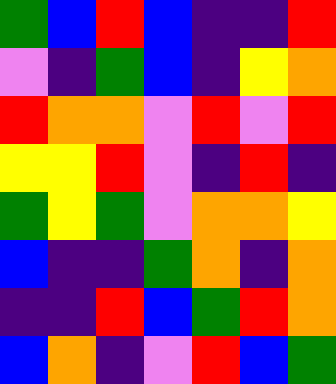[["green", "blue", "red", "blue", "indigo", "indigo", "red"], ["violet", "indigo", "green", "blue", "indigo", "yellow", "orange"], ["red", "orange", "orange", "violet", "red", "violet", "red"], ["yellow", "yellow", "red", "violet", "indigo", "red", "indigo"], ["green", "yellow", "green", "violet", "orange", "orange", "yellow"], ["blue", "indigo", "indigo", "green", "orange", "indigo", "orange"], ["indigo", "indigo", "red", "blue", "green", "red", "orange"], ["blue", "orange", "indigo", "violet", "red", "blue", "green"]]